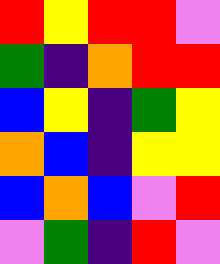[["red", "yellow", "red", "red", "violet"], ["green", "indigo", "orange", "red", "red"], ["blue", "yellow", "indigo", "green", "yellow"], ["orange", "blue", "indigo", "yellow", "yellow"], ["blue", "orange", "blue", "violet", "red"], ["violet", "green", "indigo", "red", "violet"]]